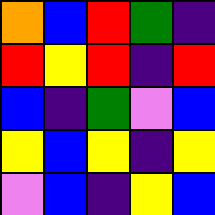[["orange", "blue", "red", "green", "indigo"], ["red", "yellow", "red", "indigo", "red"], ["blue", "indigo", "green", "violet", "blue"], ["yellow", "blue", "yellow", "indigo", "yellow"], ["violet", "blue", "indigo", "yellow", "blue"]]